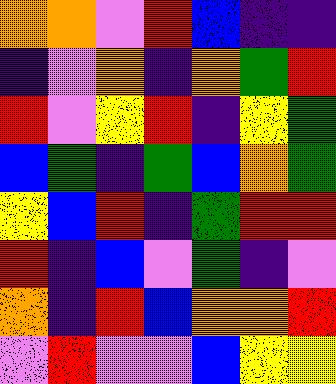[["orange", "orange", "violet", "red", "blue", "indigo", "indigo"], ["indigo", "violet", "orange", "indigo", "orange", "green", "red"], ["red", "violet", "yellow", "red", "indigo", "yellow", "green"], ["blue", "green", "indigo", "green", "blue", "orange", "green"], ["yellow", "blue", "red", "indigo", "green", "red", "red"], ["red", "indigo", "blue", "violet", "green", "indigo", "violet"], ["orange", "indigo", "red", "blue", "orange", "orange", "red"], ["violet", "red", "violet", "violet", "blue", "yellow", "yellow"]]